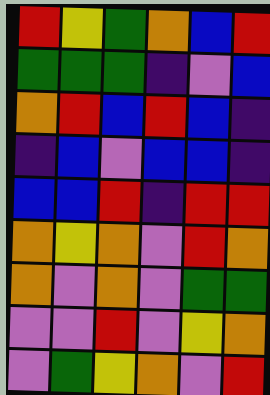[["red", "yellow", "green", "orange", "blue", "red"], ["green", "green", "green", "indigo", "violet", "blue"], ["orange", "red", "blue", "red", "blue", "indigo"], ["indigo", "blue", "violet", "blue", "blue", "indigo"], ["blue", "blue", "red", "indigo", "red", "red"], ["orange", "yellow", "orange", "violet", "red", "orange"], ["orange", "violet", "orange", "violet", "green", "green"], ["violet", "violet", "red", "violet", "yellow", "orange"], ["violet", "green", "yellow", "orange", "violet", "red"]]